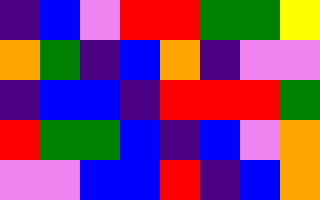[["indigo", "blue", "violet", "red", "red", "green", "green", "yellow"], ["orange", "green", "indigo", "blue", "orange", "indigo", "violet", "violet"], ["indigo", "blue", "blue", "indigo", "red", "red", "red", "green"], ["red", "green", "green", "blue", "indigo", "blue", "violet", "orange"], ["violet", "violet", "blue", "blue", "red", "indigo", "blue", "orange"]]